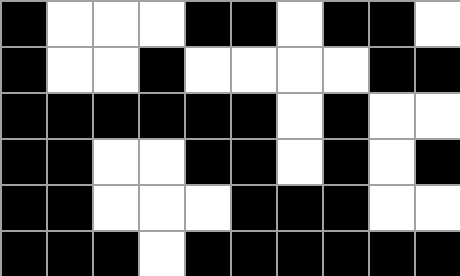[["black", "white", "white", "white", "black", "black", "white", "black", "black", "white"], ["black", "white", "white", "black", "white", "white", "white", "white", "black", "black"], ["black", "black", "black", "black", "black", "black", "white", "black", "white", "white"], ["black", "black", "white", "white", "black", "black", "white", "black", "white", "black"], ["black", "black", "white", "white", "white", "black", "black", "black", "white", "white"], ["black", "black", "black", "white", "black", "black", "black", "black", "black", "black"]]